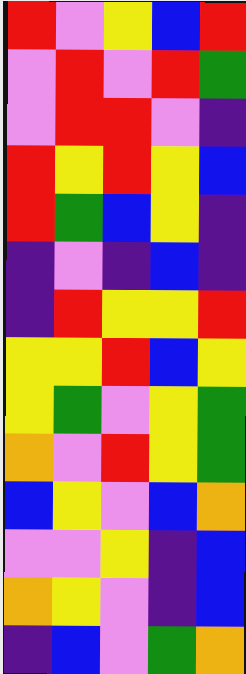[["red", "violet", "yellow", "blue", "red"], ["violet", "red", "violet", "red", "green"], ["violet", "red", "red", "violet", "indigo"], ["red", "yellow", "red", "yellow", "blue"], ["red", "green", "blue", "yellow", "indigo"], ["indigo", "violet", "indigo", "blue", "indigo"], ["indigo", "red", "yellow", "yellow", "red"], ["yellow", "yellow", "red", "blue", "yellow"], ["yellow", "green", "violet", "yellow", "green"], ["orange", "violet", "red", "yellow", "green"], ["blue", "yellow", "violet", "blue", "orange"], ["violet", "violet", "yellow", "indigo", "blue"], ["orange", "yellow", "violet", "indigo", "blue"], ["indigo", "blue", "violet", "green", "orange"]]